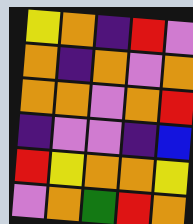[["yellow", "orange", "indigo", "red", "violet"], ["orange", "indigo", "orange", "violet", "orange"], ["orange", "orange", "violet", "orange", "red"], ["indigo", "violet", "violet", "indigo", "blue"], ["red", "yellow", "orange", "orange", "yellow"], ["violet", "orange", "green", "red", "orange"]]